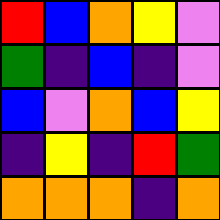[["red", "blue", "orange", "yellow", "violet"], ["green", "indigo", "blue", "indigo", "violet"], ["blue", "violet", "orange", "blue", "yellow"], ["indigo", "yellow", "indigo", "red", "green"], ["orange", "orange", "orange", "indigo", "orange"]]